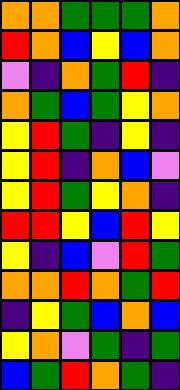[["orange", "orange", "green", "green", "green", "orange"], ["red", "orange", "blue", "yellow", "blue", "orange"], ["violet", "indigo", "orange", "green", "red", "indigo"], ["orange", "green", "blue", "green", "yellow", "orange"], ["yellow", "red", "green", "indigo", "yellow", "indigo"], ["yellow", "red", "indigo", "orange", "blue", "violet"], ["yellow", "red", "green", "yellow", "orange", "indigo"], ["red", "red", "yellow", "blue", "red", "yellow"], ["yellow", "indigo", "blue", "violet", "red", "green"], ["orange", "orange", "red", "orange", "green", "red"], ["indigo", "yellow", "green", "blue", "orange", "blue"], ["yellow", "orange", "violet", "green", "indigo", "green"], ["blue", "green", "red", "orange", "green", "indigo"]]